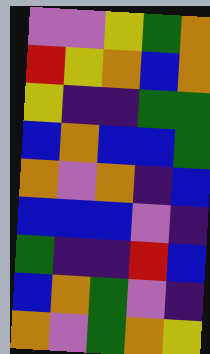[["violet", "violet", "yellow", "green", "orange"], ["red", "yellow", "orange", "blue", "orange"], ["yellow", "indigo", "indigo", "green", "green"], ["blue", "orange", "blue", "blue", "green"], ["orange", "violet", "orange", "indigo", "blue"], ["blue", "blue", "blue", "violet", "indigo"], ["green", "indigo", "indigo", "red", "blue"], ["blue", "orange", "green", "violet", "indigo"], ["orange", "violet", "green", "orange", "yellow"]]